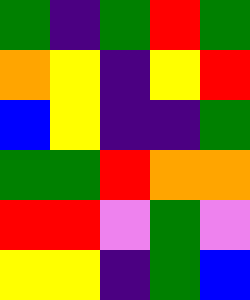[["green", "indigo", "green", "red", "green"], ["orange", "yellow", "indigo", "yellow", "red"], ["blue", "yellow", "indigo", "indigo", "green"], ["green", "green", "red", "orange", "orange"], ["red", "red", "violet", "green", "violet"], ["yellow", "yellow", "indigo", "green", "blue"]]